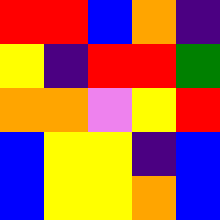[["red", "red", "blue", "orange", "indigo"], ["yellow", "indigo", "red", "red", "green"], ["orange", "orange", "violet", "yellow", "red"], ["blue", "yellow", "yellow", "indigo", "blue"], ["blue", "yellow", "yellow", "orange", "blue"]]